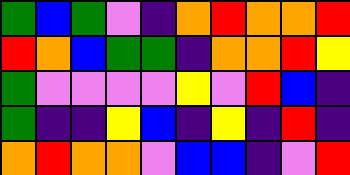[["green", "blue", "green", "violet", "indigo", "orange", "red", "orange", "orange", "red"], ["red", "orange", "blue", "green", "green", "indigo", "orange", "orange", "red", "yellow"], ["green", "violet", "violet", "violet", "violet", "yellow", "violet", "red", "blue", "indigo"], ["green", "indigo", "indigo", "yellow", "blue", "indigo", "yellow", "indigo", "red", "indigo"], ["orange", "red", "orange", "orange", "violet", "blue", "blue", "indigo", "violet", "red"]]